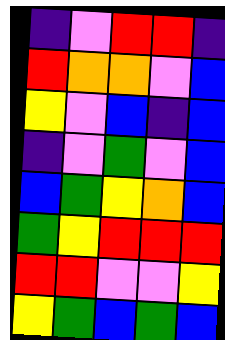[["indigo", "violet", "red", "red", "indigo"], ["red", "orange", "orange", "violet", "blue"], ["yellow", "violet", "blue", "indigo", "blue"], ["indigo", "violet", "green", "violet", "blue"], ["blue", "green", "yellow", "orange", "blue"], ["green", "yellow", "red", "red", "red"], ["red", "red", "violet", "violet", "yellow"], ["yellow", "green", "blue", "green", "blue"]]